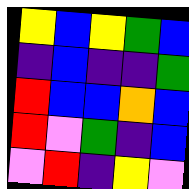[["yellow", "blue", "yellow", "green", "blue"], ["indigo", "blue", "indigo", "indigo", "green"], ["red", "blue", "blue", "orange", "blue"], ["red", "violet", "green", "indigo", "blue"], ["violet", "red", "indigo", "yellow", "violet"]]